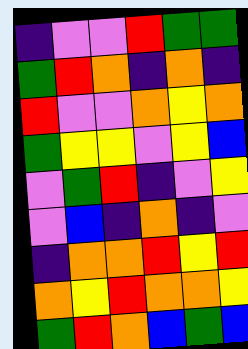[["indigo", "violet", "violet", "red", "green", "green"], ["green", "red", "orange", "indigo", "orange", "indigo"], ["red", "violet", "violet", "orange", "yellow", "orange"], ["green", "yellow", "yellow", "violet", "yellow", "blue"], ["violet", "green", "red", "indigo", "violet", "yellow"], ["violet", "blue", "indigo", "orange", "indigo", "violet"], ["indigo", "orange", "orange", "red", "yellow", "red"], ["orange", "yellow", "red", "orange", "orange", "yellow"], ["green", "red", "orange", "blue", "green", "blue"]]